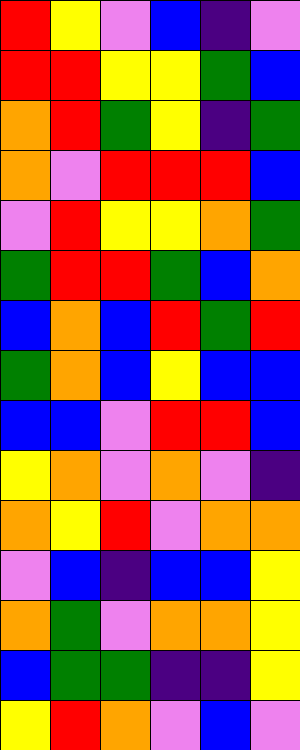[["red", "yellow", "violet", "blue", "indigo", "violet"], ["red", "red", "yellow", "yellow", "green", "blue"], ["orange", "red", "green", "yellow", "indigo", "green"], ["orange", "violet", "red", "red", "red", "blue"], ["violet", "red", "yellow", "yellow", "orange", "green"], ["green", "red", "red", "green", "blue", "orange"], ["blue", "orange", "blue", "red", "green", "red"], ["green", "orange", "blue", "yellow", "blue", "blue"], ["blue", "blue", "violet", "red", "red", "blue"], ["yellow", "orange", "violet", "orange", "violet", "indigo"], ["orange", "yellow", "red", "violet", "orange", "orange"], ["violet", "blue", "indigo", "blue", "blue", "yellow"], ["orange", "green", "violet", "orange", "orange", "yellow"], ["blue", "green", "green", "indigo", "indigo", "yellow"], ["yellow", "red", "orange", "violet", "blue", "violet"]]